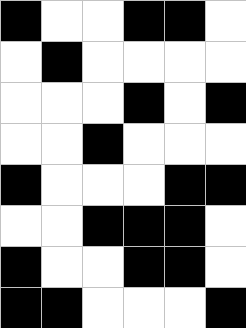[["black", "white", "white", "black", "black", "white"], ["white", "black", "white", "white", "white", "white"], ["white", "white", "white", "black", "white", "black"], ["white", "white", "black", "white", "white", "white"], ["black", "white", "white", "white", "black", "black"], ["white", "white", "black", "black", "black", "white"], ["black", "white", "white", "black", "black", "white"], ["black", "black", "white", "white", "white", "black"]]